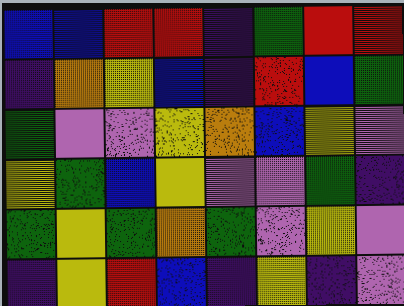[["blue", "blue", "red", "red", "indigo", "green", "red", "red"], ["indigo", "orange", "yellow", "blue", "indigo", "red", "blue", "green"], ["green", "violet", "violet", "yellow", "orange", "blue", "yellow", "violet"], ["yellow", "green", "blue", "yellow", "violet", "violet", "green", "indigo"], ["green", "yellow", "green", "orange", "green", "violet", "yellow", "violet"], ["indigo", "yellow", "red", "blue", "indigo", "yellow", "indigo", "violet"]]